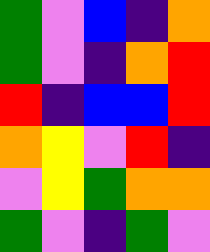[["green", "violet", "blue", "indigo", "orange"], ["green", "violet", "indigo", "orange", "red"], ["red", "indigo", "blue", "blue", "red"], ["orange", "yellow", "violet", "red", "indigo"], ["violet", "yellow", "green", "orange", "orange"], ["green", "violet", "indigo", "green", "violet"]]